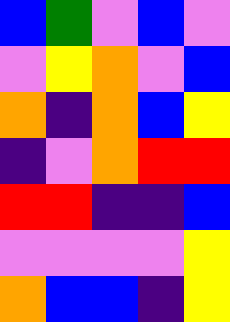[["blue", "green", "violet", "blue", "violet"], ["violet", "yellow", "orange", "violet", "blue"], ["orange", "indigo", "orange", "blue", "yellow"], ["indigo", "violet", "orange", "red", "red"], ["red", "red", "indigo", "indigo", "blue"], ["violet", "violet", "violet", "violet", "yellow"], ["orange", "blue", "blue", "indigo", "yellow"]]